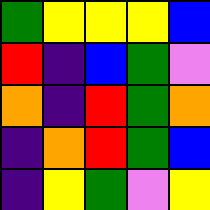[["green", "yellow", "yellow", "yellow", "blue"], ["red", "indigo", "blue", "green", "violet"], ["orange", "indigo", "red", "green", "orange"], ["indigo", "orange", "red", "green", "blue"], ["indigo", "yellow", "green", "violet", "yellow"]]